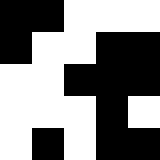[["black", "black", "white", "white", "white"], ["black", "white", "white", "black", "black"], ["white", "white", "black", "black", "black"], ["white", "white", "white", "black", "white"], ["white", "black", "white", "black", "black"]]